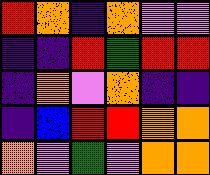[["red", "orange", "indigo", "orange", "violet", "violet"], ["indigo", "indigo", "red", "green", "red", "red"], ["indigo", "orange", "violet", "orange", "indigo", "indigo"], ["indigo", "blue", "red", "red", "orange", "orange"], ["orange", "violet", "green", "violet", "orange", "orange"]]